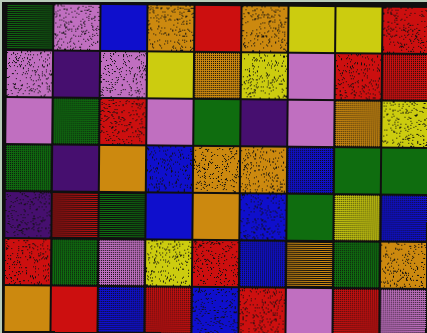[["green", "violet", "blue", "orange", "red", "orange", "yellow", "yellow", "red"], ["violet", "indigo", "violet", "yellow", "orange", "yellow", "violet", "red", "red"], ["violet", "green", "red", "violet", "green", "indigo", "violet", "orange", "yellow"], ["green", "indigo", "orange", "blue", "orange", "orange", "blue", "green", "green"], ["indigo", "red", "green", "blue", "orange", "blue", "green", "yellow", "blue"], ["red", "green", "violet", "yellow", "red", "blue", "orange", "green", "orange"], ["orange", "red", "blue", "red", "blue", "red", "violet", "red", "violet"]]